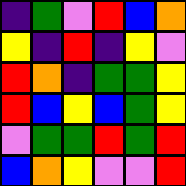[["indigo", "green", "violet", "red", "blue", "orange"], ["yellow", "indigo", "red", "indigo", "yellow", "violet"], ["red", "orange", "indigo", "green", "green", "yellow"], ["red", "blue", "yellow", "blue", "green", "yellow"], ["violet", "green", "green", "red", "green", "red"], ["blue", "orange", "yellow", "violet", "violet", "red"]]